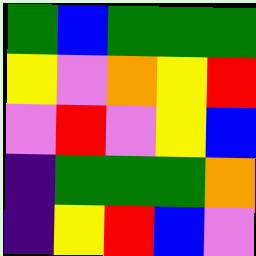[["green", "blue", "green", "green", "green"], ["yellow", "violet", "orange", "yellow", "red"], ["violet", "red", "violet", "yellow", "blue"], ["indigo", "green", "green", "green", "orange"], ["indigo", "yellow", "red", "blue", "violet"]]